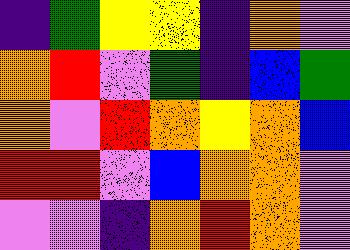[["indigo", "green", "yellow", "yellow", "indigo", "orange", "violet"], ["orange", "red", "violet", "green", "indigo", "blue", "green"], ["orange", "violet", "red", "orange", "yellow", "orange", "blue"], ["red", "red", "violet", "blue", "orange", "orange", "violet"], ["violet", "violet", "indigo", "orange", "red", "orange", "violet"]]